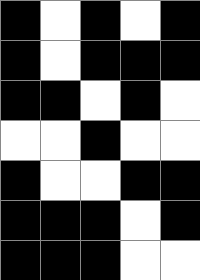[["black", "white", "black", "white", "black"], ["black", "white", "black", "black", "black"], ["black", "black", "white", "black", "white"], ["white", "white", "black", "white", "white"], ["black", "white", "white", "black", "black"], ["black", "black", "black", "white", "black"], ["black", "black", "black", "white", "white"]]